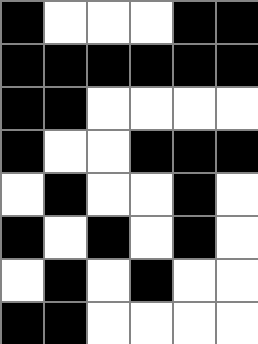[["black", "white", "white", "white", "black", "black"], ["black", "black", "black", "black", "black", "black"], ["black", "black", "white", "white", "white", "white"], ["black", "white", "white", "black", "black", "black"], ["white", "black", "white", "white", "black", "white"], ["black", "white", "black", "white", "black", "white"], ["white", "black", "white", "black", "white", "white"], ["black", "black", "white", "white", "white", "white"]]